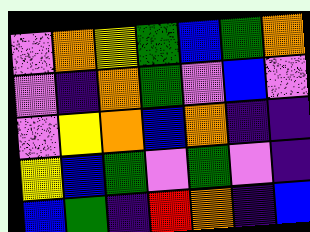[["violet", "orange", "yellow", "green", "blue", "green", "orange"], ["violet", "indigo", "orange", "green", "violet", "blue", "violet"], ["violet", "yellow", "orange", "blue", "orange", "indigo", "indigo"], ["yellow", "blue", "green", "violet", "green", "violet", "indigo"], ["blue", "green", "indigo", "red", "orange", "indigo", "blue"]]